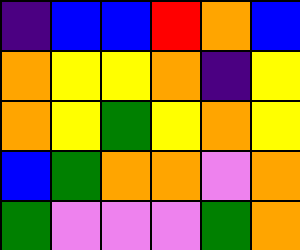[["indigo", "blue", "blue", "red", "orange", "blue"], ["orange", "yellow", "yellow", "orange", "indigo", "yellow"], ["orange", "yellow", "green", "yellow", "orange", "yellow"], ["blue", "green", "orange", "orange", "violet", "orange"], ["green", "violet", "violet", "violet", "green", "orange"]]